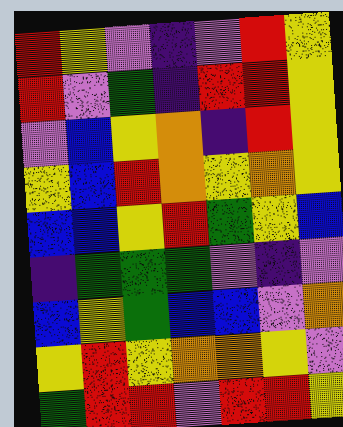[["red", "yellow", "violet", "indigo", "violet", "red", "yellow"], ["red", "violet", "green", "indigo", "red", "red", "yellow"], ["violet", "blue", "yellow", "orange", "indigo", "red", "yellow"], ["yellow", "blue", "red", "orange", "yellow", "orange", "yellow"], ["blue", "blue", "yellow", "red", "green", "yellow", "blue"], ["indigo", "green", "green", "green", "violet", "indigo", "violet"], ["blue", "yellow", "green", "blue", "blue", "violet", "orange"], ["yellow", "red", "yellow", "orange", "orange", "yellow", "violet"], ["green", "red", "red", "violet", "red", "red", "yellow"]]